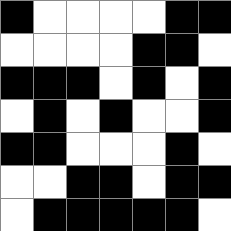[["black", "white", "white", "white", "white", "black", "black"], ["white", "white", "white", "white", "black", "black", "white"], ["black", "black", "black", "white", "black", "white", "black"], ["white", "black", "white", "black", "white", "white", "black"], ["black", "black", "white", "white", "white", "black", "white"], ["white", "white", "black", "black", "white", "black", "black"], ["white", "black", "black", "black", "black", "black", "white"]]